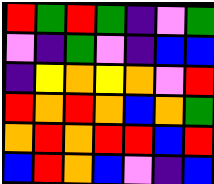[["red", "green", "red", "green", "indigo", "violet", "green"], ["violet", "indigo", "green", "violet", "indigo", "blue", "blue"], ["indigo", "yellow", "orange", "yellow", "orange", "violet", "red"], ["red", "orange", "red", "orange", "blue", "orange", "green"], ["orange", "red", "orange", "red", "red", "blue", "red"], ["blue", "red", "orange", "blue", "violet", "indigo", "blue"]]